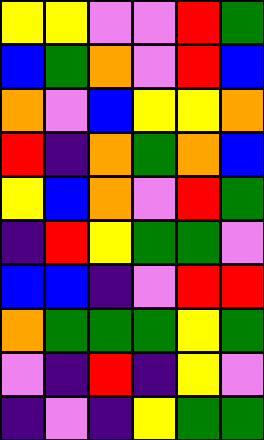[["yellow", "yellow", "violet", "violet", "red", "green"], ["blue", "green", "orange", "violet", "red", "blue"], ["orange", "violet", "blue", "yellow", "yellow", "orange"], ["red", "indigo", "orange", "green", "orange", "blue"], ["yellow", "blue", "orange", "violet", "red", "green"], ["indigo", "red", "yellow", "green", "green", "violet"], ["blue", "blue", "indigo", "violet", "red", "red"], ["orange", "green", "green", "green", "yellow", "green"], ["violet", "indigo", "red", "indigo", "yellow", "violet"], ["indigo", "violet", "indigo", "yellow", "green", "green"]]